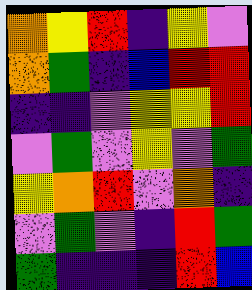[["orange", "yellow", "red", "indigo", "yellow", "violet"], ["orange", "green", "indigo", "blue", "red", "red"], ["indigo", "indigo", "violet", "yellow", "yellow", "red"], ["violet", "green", "violet", "yellow", "violet", "green"], ["yellow", "orange", "red", "violet", "orange", "indigo"], ["violet", "green", "violet", "indigo", "red", "green"], ["green", "indigo", "indigo", "indigo", "red", "blue"]]